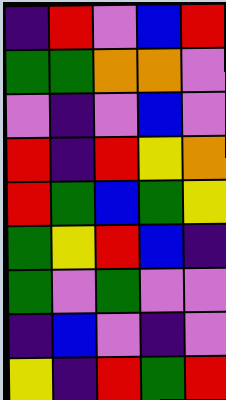[["indigo", "red", "violet", "blue", "red"], ["green", "green", "orange", "orange", "violet"], ["violet", "indigo", "violet", "blue", "violet"], ["red", "indigo", "red", "yellow", "orange"], ["red", "green", "blue", "green", "yellow"], ["green", "yellow", "red", "blue", "indigo"], ["green", "violet", "green", "violet", "violet"], ["indigo", "blue", "violet", "indigo", "violet"], ["yellow", "indigo", "red", "green", "red"]]